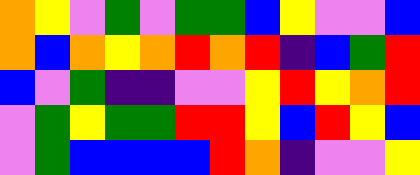[["orange", "yellow", "violet", "green", "violet", "green", "green", "blue", "yellow", "violet", "violet", "blue"], ["orange", "blue", "orange", "yellow", "orange", "red", "orange", "red", "indigo", "blue", "green", "red"], ["blue", "violet", "green", "indigo", "indigo", "violet", "violet", "yellow", "red", "yellow", "orange", "red"], ["violet", "green", "yellow", "green", "green", "red", "red", "yellow", "blue", "red", "yellow", "blue"], ["violet", "green", "blue", "blue", "blue", "blue", "red", "orange", "indigo", "violet", "violet", "yellow"]]